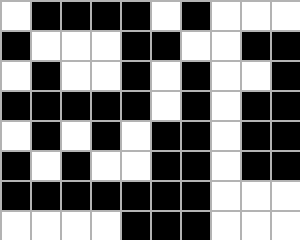[["white", "black", "black", "black", "black", "white", "black", "white", "white", "white"], ["black", "white", "white", "white", "black", "black", "white", "white", "black", "black"], ["white", "black", "white", "white", "black", "white", "black", "white", "white", "black"], ["black", "black", "black", "black", "black", "white", "black", "white", "black", "black"], ["white", "black", "white", "black", "white", "black", "black", "white", "black", "black"], ["black", "white", "black", "white", "white", "black", "black", "white", "black", "black"], ["black", "black", "black", "black", "black", "black", "black", "white", "white", "white"], ["white", "white", "white", "white", "black", "black", "black", "white", "white", "white"]]